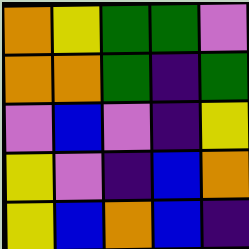[["orange", "yellow", "green", "green", "violet"], ["orange", "orange", "green", "indigo", "green"], ["violet", "blue", "violet", "indigo", "yellow"], ["yellow", "violet", "indigo", "blue", "orange"], ["yellow", "blue", "orange", "blue", "indigo"]]